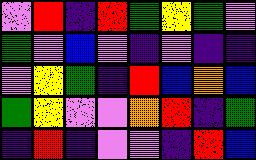[["violet", "red", "indigo", "red", "green", "yellow", "green", "violet"], ["green", "violet", "blue", "violet", "indigo", "violet", "indigo", "indigo"], ["violet", "yellow", "green", "indigo", "red", "blue", "orange", "blue"], ["green", "yellow", "violet", "violet", "orange", "red", "indigo", "green"], ["indigo", "red", "indigo", "violet", "violet", "indigo", "red", "blue"]]